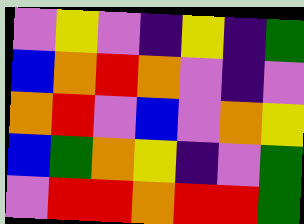[["violet", "yellow", "violet", "indigo", "yellow", "indigo", "green"], ["blue", "orange", "red", "orange", "violet", "indigo", "violet"], ["orange", "red", "violet", "blue", "violet", "orange", "yellow"], ["blue", "green", "orange", "yellow", "indigo", "violet", "green"], ["violet", "red", "red", "orange", "red", "red", "green"]]